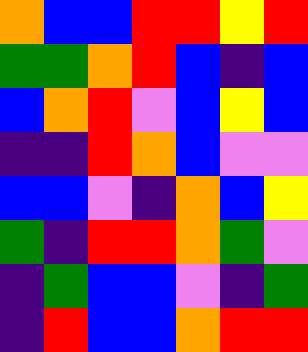[["orange", "blue", "blue", "red", "red", "yellow", "red"], ["green", "green", "orange", "red", "blue", "indigo", "blue"], ["blue", "orange", "red", "violet", "blue", "yellow", "blue"], ["indigo", "indigo", "red", "orange", "blue", "violet", "violet"], ["blue", "blue", "violet", "indigo", "orange", "blue", "yellow"], ["green", "indigo", "red", "red", "orange", "green", "violet"], ["indigo", "green", "blue", "blue", "violet", "indigo", "green"], ["indigo", "red", "blue", "blue", "orange", "red", "red"]]